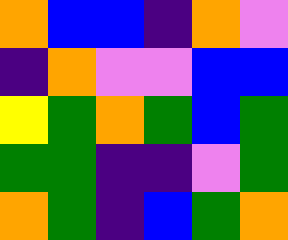[["orange", "blue", "blue", "indigo", "orange", "violet"], ["indigo", "orange", "violet", "violet", "blue", "blue"], ["yellow", "green", "orange", "green", "blue", "green"], ["green", "green", "indigo", "indigo", "violet", "green"], ["orange", "green", "indigo", "blue", "green", "orange"]]